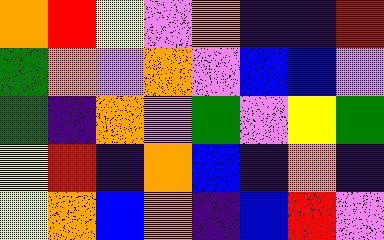[["orange", "red", "yellow", "violet", "orange", "indigo", "indigo", "red"], ["green", "orange", "violet", "orange", "violet", "blue", "blue", "violet"], ["green", "indigo", "orange", "violet", "green", "violet", "yellow", "green"], ["yellow", "red", "indigo", "orange", "blue", "indigo", "orange", "indigo"], ["yellow", "orange", "blue", "orange", "indigo", "blue", "red", "violet"]]